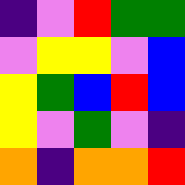[["indigo", "violet", "red", "green", "green"], ["violet", "yellow", "yellow", "violet", "blue"], ["yellow", "green", "blue", "red", "blue"], ["yellow", "violet", "green", "violet", "indigo"], ["orange", "indigo", "orange", "orange", "red"]]